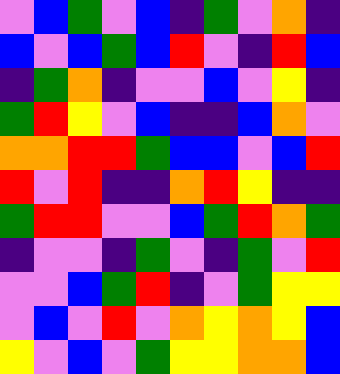[["violet", "blue", "green", "violet", "blue", "indigo", "green", "violet", "orange", "indigo"], ["blue", "violet", "blue", "green", "blue", "red", "violet", "indigo", "red", "blue"], ["indigo", "green", "orange", "indigo", "violet", "violet", "blue", "violet", "yellow", "indigo"], ["green", "red", "yellow", "violet", "blue", "indigo", "indigo", "blue", "orange", "violet"], ["orange", "orange", "red", "red", "green", "blue", "blue", "violet", "blue", "red"], ["red", "violet", "red", "indigo", "indigo", "orange", "red", "yellow", "indigo", "indigo"], ["green", "red", "red", "violet", "violet", "blue", "green", "red", "orange", "green"], ["indigo", "violet", "violet", "indigo", "green", "violet", "indigo", "green", "violet", "red"], ["violet", "violet", "blue", "green", "red", "indigo", "violet", "green", "yellow", "yellow"], ["violet", "blue", "violet", "red", "violet", "orange", "yellow", "orange", "yellow", "blue"], ["yellow", "violet", "blue", "violet", "green", "yellow", "yellow", "orange", "orange", "blue"]]